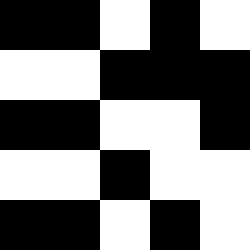[["black", "black", "white", "black", "white"], ["white", "white", "black", "black", "black"], ["black", "black", "white", "white", "black"], ["white", "white", "black", "white", "white"], ["black", "black", "white", "black", "white"]]